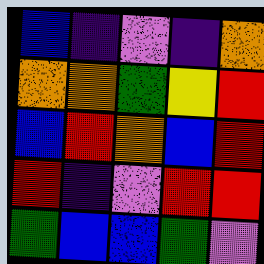[["blue", "indigo", "violet", "indigo", "orange"], ["orange", "orange", "green", "yellow", "red"], ["blue", "red", "orange", "blue", "red"], ["red", "indigo", "violet", "red", "red"], ["green", "blue", "blue", "green", "violet"]]